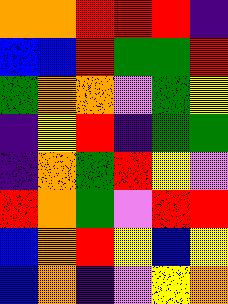[["orange", "orange", "red", "red", "red", "indigo"], ["blue", "blue", "red", "green", "green", "red"], ["green", "orange", "orange", "violet", "green", "yellow"], ["indigo", "yellow", "red", "indigo", "green", "green"], ["indigo", "orange", "green", "red", "yellow", "violet"], ["red", "orange", "green", "violet", "red", "red"], ["blue", "orange", "red", "yellow", "blue", "yellow"], ["blue", "orange", "indigo", "violet", "yellow", "orange"]]